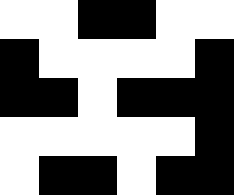[["white", "white", "black", "black", "white", "white"], ["black", "white", "white", "white", "white", "black"], ["black", "black", "white", "black", "black", "black"], ["white", "white", "white", "white", "white", "black"], ["white", "black", "black", "white", "black", "black"]]